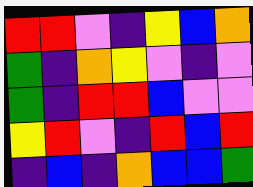[["red", "red", "violet", "indigo", "yellow", "blue", "orange"], ["green", "indigo", "orange", "yellow", "violet", "indigo", "violet"], ["green", "indigo", "red", "red", "blue", "violet", "violet"], ["yellow", "red", "violet", "indigo", "red", "blue", "red"], ["indigo", "blue", "indigo", "orange", "blue", "blue", "green"]]